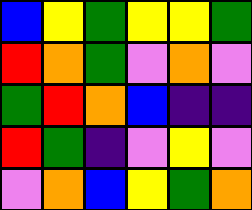[["blue", "yellow", "green", "yellow", "yellow", "green"], ["red", "orange", "green", "violet", "orange", "violet"], ["green", "red", "orange", "blue", "indigo", "indigo"], ["red", "green", "indigo", "violet", "yellow", "violet"], ["violet", "orange", "blue", "yellow", "green", "orange"]]